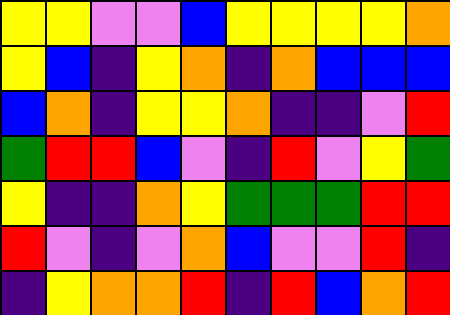[["yellow", "yellow", "violet", "violet", "blue", "yellow", "yellow", "yellow", "yellow", "orange"], ["yellow", "blue", "indigo", "yellow", "orange", "indigo", "orange", "blue", "blue", "blue"], ["blue", "orange", "indigo", "yellow", "yellow", "orange", "indigo", "indigo", "violet", "red"], ["green", "red", "red", "blue", "violet", "indigo", "red", "violet", "yellow", "green"], ["yellow", "indigo", "indigo", "orange", "yellow", "green", "green", "green", "red", "red"], ["red", "violet", "indigo", "violet", "orange", "blue", "violet", "violet", "red", "indigo"], ["indigo", "yellow", "orange", "orange", "red", "indigo", "red", "blue", "orange", "red"]]